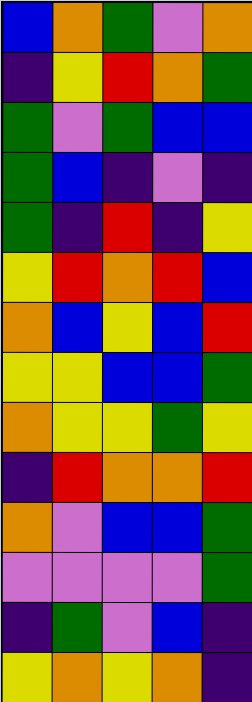[["blue", "orange", "green", "violet", "orange"], ["indigo", "yellow", "red", "orange", "green"], ["green", "violet", "green", "blue", "blue"], ["green", "blue", "indigo", "violet", "indigo"], ["green", "indigo", "red", "indigo", "yellow"], ["yellow", "red", "orange", "red", "blue"], ["orange", "blue", "yellow", "blue", "red"], ["yellow", "yellow", "blue", "blue", "green"], ["orange", "yellow", "yellow", "green", "yellow"], ["indigo", "red", "orange", "orange", "red"], ["orange", "violet", "blue", "blue", "green"], ["violet", "violet", "violet", "violet", "green"], ["indigo", "green", "violet", "blue", "indigo"], ["yellow", "orange", "yellow", "orange", "indigo"]]